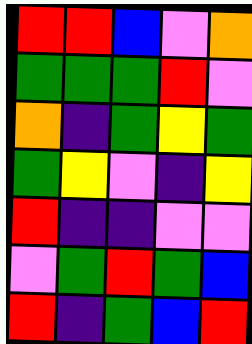[["red", "red", "blue", "violet", "orange"], ["green", "green", "green", "red", "violet"], ["orange", "indigo", "green", "yellow", "green"], ["green", "yellow", "violet", "indigo", "yellow"], ["red", "indigo", "indigo", "violet", "violet"], ["violet", "green", "red", "green", "blue"], ["red", "indigo", "green", "blue", "red"]]